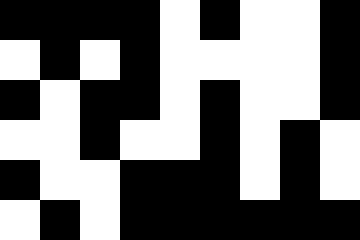[["black", "black", "black", "black", "white", "black", "white", "white", "black"], ["white", "black", "white", "black", "white", "white", "white", "white", "black"], ["black", "white", "black", "black", "white", "black", "white", "white", "black"], ["white", "white", "black", "white", "white", "black", "white", "black", "white"], ["black", "white", "white", "black", "black", "black", "white", "black", "white"], ["white", "black", "white", "black", "black", "black", "black", "black", "black"]]